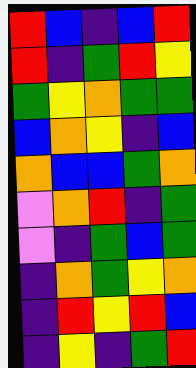[["red", "blue", "indigo", "blue", "red"], ["red", "indigo", "green", "red", "yellow"], ["green", "yellow", "orange", "green", "green"], ["blue", "orange", "yellow", "indigo", "blue"], ["orange", "blue", "blue", "green", "orange"], ["violet", "orange", "red", "indigo", "green"], ["violet", "indigo", "green", "blue", "green"], ["indigo", "orange", "green", "yellow", "orange"], ["indigo", "red", "yellow", "red", "blue"], ["indigo", "yellow", "indigo", "green", "red"]]